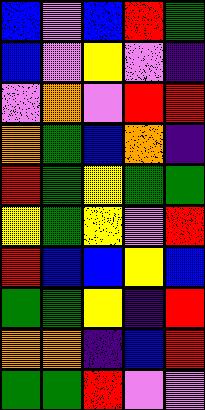[["blue", "violet", "blue", "red", "green"], ["blue", "violet", "yellow", "violet", "indigo"], ["violet", "orange", "violet", "red", "red"], ["orange", "green", "blue", "orange", "indigo"], ["red", "green", "yellow", "green", "green"], ["yellow", "green", "yellow", "violet", "red"], ["red", "blue", "blue", "yellow", "blue"], ["green", "green", "yellow", "indigo", "red"], ["orange", "orange", "indigo", "blue", "red"], ["green", "green", "red", "violet", "violet"]]